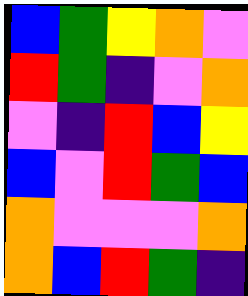[["blue", "green", "yellow", "orange", "violet"], ["red", "green", "indigo", "violet", "orange"], ["violet", "indigo", "red", "blue", "yellow"], ["blue", "violet", "red", "green", "blue"], ["orange", "violet", "violet", "violet", "orange"], ["orange", "blue", "red", "green", "indigo"]]